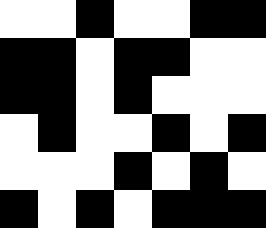[["white", "white", "black", "white", "white", "black", "black"], ["black", "black", "white", "black", "black", "white", "white"], ["black", "black", "white", "black", "white", "white", "white"], ["white", "black", "white", "white", "black", "white", "black"], ["white", "white", "white", "black", "white", "black", "white"], ["black", "white", "black", "white", "black", "black", "black"]]